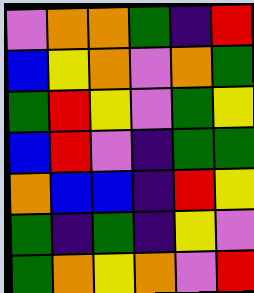[["violet", "orange", "orange", "green", "indigo", "red"], ["blue", "yellow", "orange", "violet", "orange", "green"], ["green", "red", "yellow", "violet", "green", "yellow"], ["blue", "red", "violet", "indigo", "green", "green"], ["orange", "blue", "blue", "indigo", "red", "yellow"], ["green", "indigo", "green", "indigo", "yellow", "violet"], ["green", "orange", "yellow", "orange", "violet", "red"]]